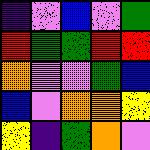[["indigo", "violet", "blue", "violet", "green"], ["red", "green", "green", "red", "red"], ["orange", "violet", "violet", "green", "blue"], ["blue", "violet", "orange", "orange", "yellow"], ["yellow", "indigo", "green", "orange", "violet"]]